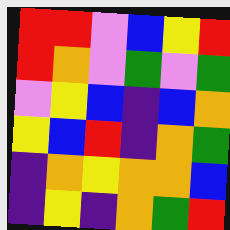[["red", "red", "violet", "blue", "yellow", "red"], ["red", "orange", "violet", "green", "violet", "green"], ["violet", "yellow", "blue", "indigo", "blue", "orange"], ["yellow", "blue", "red", "indigo", "orange", "green"], ["indigo", "orange", "yellow", "orange", "orange", "blue"], ["indigo", "yellow", "indigo", "orange", "green", "red"]]